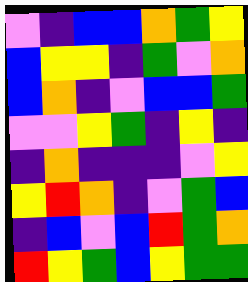[["violet", "indigo", "blue", "blue", "orange", "green", "yellow"], ["blue", "yellow", "yellow", "indigo", "green", "violet", "orange"], ["blue", "orange", "indigo", "violet", "blue", "blue", "green"], ["violet", "violet", "yellow", "green", "indigo", "yellow", "indigo"], ["indigo", "orange", "indigo", "indigo", "indigo", "violet", "yellow"], ["yellow", "red", "orange", "indigo", "violet", "green", "blue"], ["indigo", "blue", "violet", "blue", "red", "green", "orange"], ["red", "yellow", "green", "blue", "yellow", "green", "green"]]